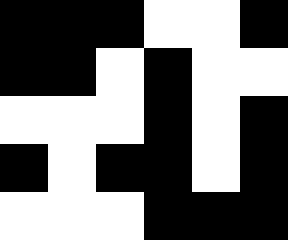[["black", "black", "black", "white", "white", "black"], ["black", "black", "white", "black", "white", "white"], ["white", "white", "white", "black", "white", "black"], ["black", "white", "black", "black", "white", "black"], ["white", "white", "white", "black", "black", "black"]]